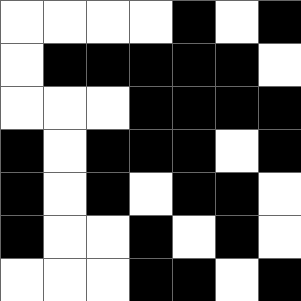[["white", "white", "white", "white", "black", "white", "black"], ["white", "black", "black", "black", "black", "black", "white"], ["white", "white", "white", "black", "black", "black", "black"], ["black", "white", "black", "black", "black", "white", "black"], ["black", "white", "black", "white", "black", "black", "white"], ["black", "white", "white", "black", "white", "black", "white"], ["white", "white", "white", "black", "black", "white", "black"]]